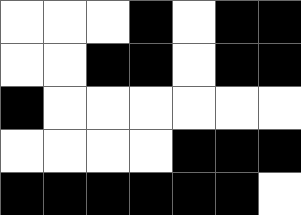[["white", "white", "white", "black", "white", "black", "black"], ["white", "white", "black", "black", "white", "black", "black"], ["black", "white", "white", "white", "white", "white", "white"], ["white", "white", "white", "white", "black", "black", "black"], ["black", "black", "black", "black", "black", "black", "white"]]